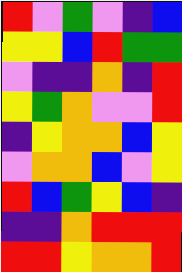[["red", "violet", "green", "violet", "indigo", "blue"], ["yellow", "yellow", "blue", "red", "green", "green"], ["violet", "indigo", "indigo", "orange", "indigo", "red"], ["yellow", "green", "orange", "violet", "violet", "red"], ["indigo", "yellow", "orange", "orange", "blue", "yellow"], ["violet", "orange", "orange", "blue", "violet", "yellow"], ["red", "blue", "green", "yellow", "blue", "indigo"], ["indigo", "indigo", "orange", "red", "red", "red"], ["red", "red", "yellow", "orange", "orange", "red"]]